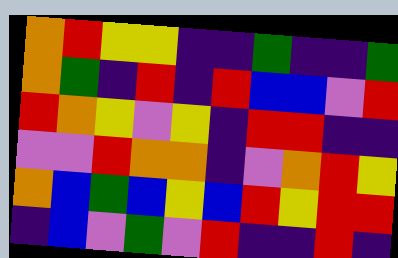[["orange", "red", "yellow", "yellow", "indigo", "indigo", "green", "indigo", "indigo", "green"], ["orange", "green", "indigo", "red", "indigo", "red", "blue", "blue", "violet", "red"], ["red", "orange", "yellow", "violet", "yellow", "indigo", "red", "red", "indigo", "indigo"], ["violet", "violet", "red", "orange", "orange", "indigo", "violet", "orange", "red", "yellow"], ["orange", "blue", "green", "blue", "yellow", "blue", "red", "yellow", "red", "red"], ["indigo", "blue", "violet", "green", "violet", "red", "indigo", "indigo", "red", "indigo"]]